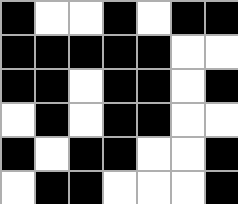[["black", "white", "white", "black", "white", "black", "black"], ["black", "black", "black", "black", "black", "white", "white"], ["black", "black", "white", "black", "black", "white", "black"], ["white", "black", "white", "black", "black", "white", "white"], ["black", "white", "black", "black", "white", "white", "black"], ["white", "black", "black", "white", "white", "white", "black"]]